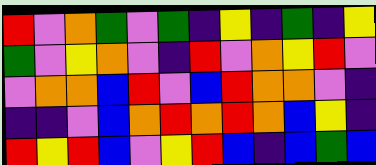[["red", "violet", "orange", "green", "violet", "green", "indigo", "yellow", "indigo", "green", "indigo", "yellow"], ["green", "violet", "yellow", "orange", "violet", "indigo", "red", "violet", "orange", "yellow", "red", "violet"], ["violet", "orange", "orange", "blue", "red", "violet", "blue", "red", "orange", "orange", "violet", "indigo"], ["indigo", "indigo", "violet", "blue", "orange", "red", "orange", "red", "orange", "blue", "yellow", "indigo"], ["red", "yellow", "red", "blue", "violet", "yellow", "red", "blue", "indigo", "blue", "green", "blue"]]